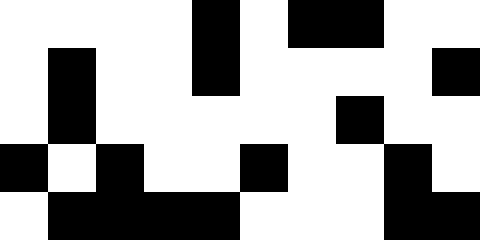[["white", "white", "white", "white", "black", "white", "black", "black", "white", "white"], ["white", "black", "white", "white", "black", "white", "white", "white", "white", "black"], ["white", "black", "white", "white", "white", "white", "white", "black", "white", "white"], ["black", "white", "black", "white", "white", "black", "white", "white", "black", "white"], ["white", "black", "black", "black", "black", "white", "white", "white", "black", "black"]]